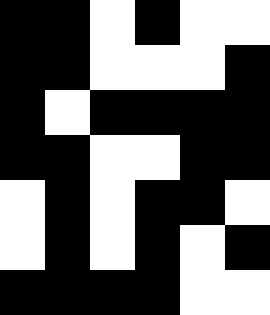[["black", "black", "white", "black", "white", "white"], ["black", "black", "white", "white", "white", "black"], ["black", "white", "black", "black", "black", "black"], ["black", "black", "white", "white", "black", "black"], ["white", "black", "white", "black", "black", "white"], ["white", "black", "white", "black", "white", "black"], ["black", "black", "black", "black", "white", "white"]]